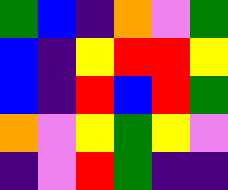[["green", "blue", "indigo", "orange", "violet", "green"], ["blue", "indigo", "yellow", "red", "red", "yellow"], ["blue", "indigo", "red", "blue", "red", "green"], ["orange", "violet", "yellow", "green", "yellow", "violet"], ["indigo", "violet", "red", "green", "indigo", "indigo"]]